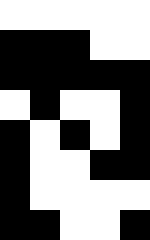[["white", "white", "white", "white", "white"], ["black", "black", "black", "white", "white"], ["black", "black", "black", "black", "black"], ["white", "black", "white", "white", "black"], ["black", "white", "black", "white", "black"], ["black", "white", "white", "black", "black"], ["black", "white", "white", "white", "white"], ["black", "black", "white", "white", "black"]]